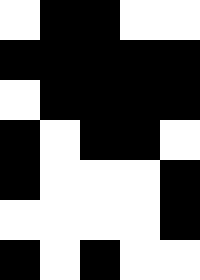[["white", "black", "black", "white", "white"], ["black", "black", "black", "black", "black"], ["white", "black", "black", "black", "black"], ["black", "white", "black", "black", "white"], ["black", "white", "white", "white", "black"], ["white", "white", "white", "white", "black"], ["black", "white", "black", "white", "white"]]